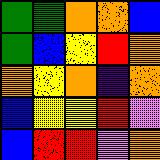[["green", "green", "orange", "orange", "blue"], ["green", "blue", "yellow", "red", "orange"], ["orange", "yellow", "orange", "indigo", "orange"], ["blue", "yellow", "yellow", "red", "violet"], ["blue", "red", "red", "violet", "orange"]]